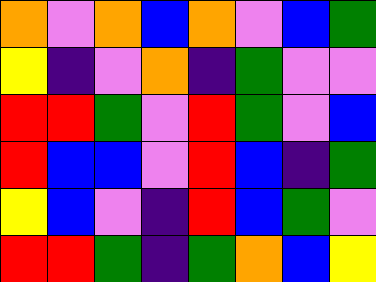[["orange", "violet", "orange", "blue", "orange", "violet", "blue", "green"], ["yellow", "indigo", "violet", "orange", "indigo", "green", "violet", "violet"], ["red", "red", "green", "violet", "red", "green", "violet", "blue"], ["red", "blue", "blue", "violet", "red", "blue", "indigo", "green"], ["yellow", "blue", "violet", "indigo", "red", "blue", "green", "violet"], ["red", "red", "green", "indigo", "green", "orange", "blue", "yellow"]]